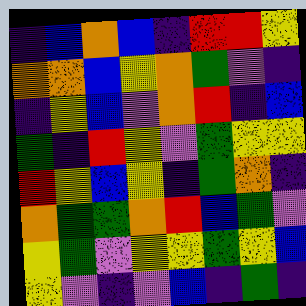[["indigo", "blue", "orange", "blue", "indigo", "red", "red", "yellow"], ["orange", "orange", "blue", "yellow", "orange", "green", "violet", "indigo"], ["indigo", "yellow", "blue", "violet", "orange", "red", "indigo", "blue"], ["green", "indigo", "red", "yellow", "violet", "green", "yellow", "yellow"], ["red", "yellow", "blue", "yellow", "indigo", "green", "orange", "indigo"], ["orange", "green", "green", "orange", "red", "blue", "green", "violet"], ["yellow", "green", "violet", "yellow", "yellow", "green", "yellow", "blue"], ["yellow", "violet", "indigo", "violet", "blue", "indigo", "green", "indigo"]]